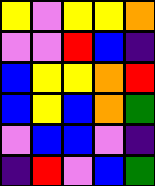[["yellow", "violet", "yellow", "yellow", "orange"], ["violet", "violet", "red", "blue", "indigo"], ["blue", "yellow", "yellow", "orange", "red"], ["blue", "yellow", "blue", "orange", "green"], ["violet", "blue", "blue", "violet", "indigo"], ["indigo", "red", "violet", "blue", "green"]]